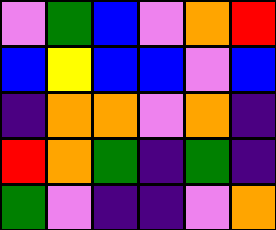[["violet", "green", "blue", "violet", "orange", "red"], ["blue", "yellow", "blue", "blue", "violet", "blue"], ["indigo", "orange", "orange", "violet", "orange", "indigo"], ["red", "orange", "green", "indigo", "green", "indigo"], ["green", "violet", "indigo", "indigo", "violet", "orange"]]